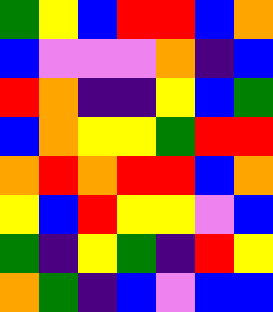[["green", "yellow", "blue", "red", "red", "blue", "orange"], ["blue", "violet", "violet", "violet", "orange", "indigo", "blue"], ["red", "orange", "indigo", "indigo", "yellow", "blue", "green"], ["blue", "orange", "yellow", "yellow", "green", "red", "red"], ["orange", "red", "orange", "red", "red", "blue", "orange"], ["yellow", "blue", "red", "yellow", "yellow", "violet", "blue"], ["green", "indigo", "yellow", "green", "indigo", "red", "yellow"], ["orange", "green", "indigo", "blue", "violet", "blue", "blue"]]